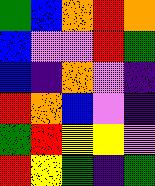[["green", "blue", "orange", "red", "orange"], ["blue", "violet", "violet", "red", "green"], ["blue", "indigo", "orange", "violet", "indigo"], ["red", "orange", "blue", "violet", "indigo"], ["green", "red", "yellow", "yellow", "violet"], ["red", "yellow", "green", "indigo", "green"]]